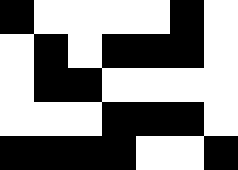[["black", "white", "white", "white", "white", "black", "white"], ["white", "black", "white", "black", "black", "black", "white"], ["white", "black", "black", "white", "white", "white", "white"], ["white", "white", "white", "black", "black", "black", "white"], ["black", "black", "black", "black", "white", "white", "black"]]